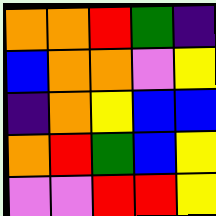[["orange", "orange", "red", "green", "indigo"], ["blue", "orange", "orange", "violet", "yellow"], ["indigo", "orange", "yellow", "blue", "blue"], ["orange", "red", "green", "blue", "yellow"], ["violet", "violet", "red", "red", "yellow"]]